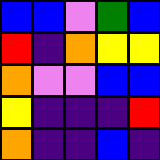[["blue", "blue", "violet", "green", "blue"], ["red", "indigo", "orange", "yellow", "yellow"], ["orange", "violet", "violet", "blue", "blue"], ["yellow", "indigo", "indigo", "indigo", "red"], ["orange", "indigo", "indigo", "blue", "indigo"]]